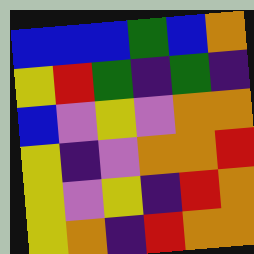[["blue", "blue", "blue", "green", "blue", "orange"], ["yellow", "red", "green", "indigo", "green", "indigo"], ["blue", "violet", "yellow", "violet", "orange", "orange"], ["yellow", "indigo", "violet", "orange", "orange", "red"], ["yellow", "violet", "yellow", "indigo", "red", "orange"], ["yellow", "orange", "indigo", "red", "orange", "orange"]]